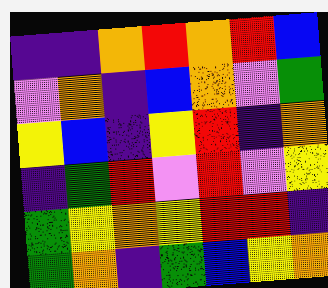[["indigo", "indigo", "orange", "red", "orange", "red", "blue"], ["violet", "orange", "indigo", "blue", "orange", "violet", "green"], ["yellow", "blue", "indigo", "yellow", "red", "indigo", "orange"], ["indigo", "green", "red", "violet", "red", "violet", "yellow"], ["green", "yellow", "orange", "yellow", "red", "red", "indigo"], ["green", "orange", "indigo", "green", "blue", "yellow", "orange"]]